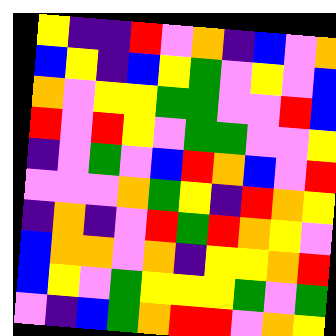[["yellow", "indigo", "indigo", "red", "violet", "orange", "indigo", "blue", "violet", "orange"], ["blue", "yellow", "indigo", "blue", "yellow", "green", "violet", "yellow", "violet", "blue"], ["orange", "violet", "yellow", "yellow", "green", "green", "violet", "violet", "red", "blue"], ["red", "violet", "red", "yellow", "violet", "green", "green", "violet", "violet", "yellow"], ["indigo", "violet", "green", "violet", "blue", "red", "orange", "blue", "violet", "red"], ["violet", "violet", "violet", "orange", "green", "yellow", "indigo", "red", "orange", "yellow"], ["indigo", "orange", "indigo", "violet", "red", "green", "red", "orange", "yellow", "violet"], ["blue", "orange", "orange", "violet", "orange", "indigo", "yellow", "yellow", "orange", "red"], ["blue", "yellow", "violet", "green", "yellow", "yellow", "yellow", "green", "violet", "green"], ["violet", "indigo", "blue", "green", "orange", "red", "red", "violet", "orange", "yellow"]]